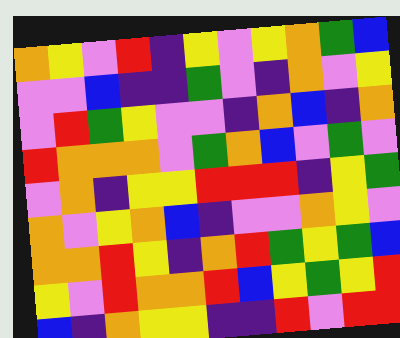[["orange", "yellow", "violet", "red", "indigo", "yellow", "violet", "yellow", "orange", "green", "blue"], ["violet", "violet", "blue", "indigo", "indigo", "green", "violet", "indigo", "orange", "violet", "yellow"], ["violet", "red", "green", "yellow", "violet", "violet", "indigo", "orange", "blue", "indigo", "orange"], ["red", "orange", "orange", "orange", "violet", "green", "orange", "blue", "violet", "green", "violet"], ["violet", "orange", "indigo", "yellow", "yellow", "red", "red", "red", "indigo", "yellow", "green"], ["orange", "violet", "yellow", "orange", "blue", "indigo", "violet", "violet", "orange", "yellow", "violet"], ["orange", "orange", "red", "yellow", "indigo", "orange", "red", "green", "yellow", "green", "blue"], ["yellow", "violet", "red", "orange", "orange", "red", "blue", "yellow", "green", "yellow", "red"], ["blue", "indigo", "orange", "yellow", "yellow", "indigo", "indigo", "red", "violet", "red", "red"]]